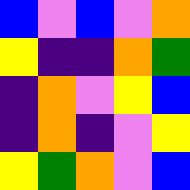[["blue", "violet", "blue", "violet", "orange"], ["yellow", "indigo", "indigo", "orange", "green"], ["indigo", "orange", "violet", "yellow", "blue"], ["indigo", "orange", "indigo", "violet", "yellow"], ["yellow", "green", "orange", "violet", "blue"]]